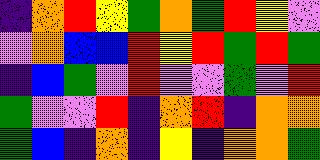[["indigo", "orange", "red", "yellow", "green", "orange", "green", "red", "yellow", "violet"], ["violet", "orange", "blue", "blue", "red", "yellow", "red", "green", "red", "green"], ["indigo", "blue", "green", "violet", "red", "violet", "violet", "green", "violet", "red"], ["green", "violet", "violet", "red", "indigo", "orange", "red", "indigo", "orange", "orange"], ["green", "blue", "indigo", "orange", "indigo", "yellow", "indigo", "orange", "orange", "green"]]